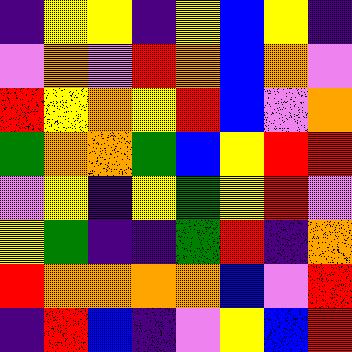[["indigo", "yellow", "yellow", "indigo", "yellow", "blue", "yellow", "indigo"], ["violet", "orange", "violet", "red", "orange", "blue", "orange", "violet"], ["red", "yellow", "orange", "yellow", "red", "blue", "violet", "orange"], ["green", "orange", "orange", "green", "blue", "yellow", "red", "red"], ["violet", "yellow", "indigo", "yellow", "green", "yellow", "red", "violet"], ["yellow", "green", "indigo", "indigo", "green", "red", "indigo", "orange"], ["red", "orange", "orange", "orange", "orange", "blue", "violet", "red"], ["indigo", "red", "blue", "indigo", "violet", "yellow", "blue", "red"]]